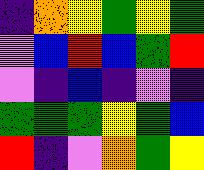[["indigo", "orange", "yellow", "green", "yellow", "green"], ["violet", "blue", "red", "blue", "green", "red"], ["violet", "indigo", "blue", "indigo", "violet", "indigo"], ["green", "green", "green", "yellow", "green", "blue"], ["red", "indigo", "violet", "orange", "green", "yellow"]]